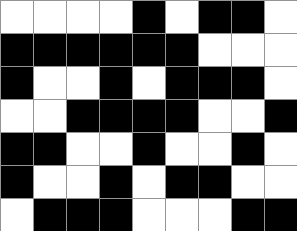[["white", "white", "white", "white", "black", "white", "black", "black", "white"], ["black", "black", "black", "black", "black", "black", "white", "white", "white"], ["black", "white", "white", "black", "white", "black", "black", "black", "white"], ["white", "white", "black", "black", "black", "black", "white", "white", "black"], ["black", "black", "white", "white", "black", "white", "white", "black", "white"], ["black", "white", "white", "black", "white", "black", "black", "white", "white"], ["white", "black", "black", "black", "white", "white", "white", "black", "black"]]